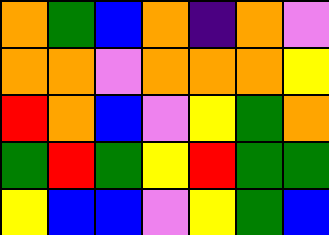[["orange", "green", "blue", "orange", "indigo", "orange", "violet"], ["orange", "orange", "violet", "orange", "orange", "orange", "yellow"], ["red", "orange", "blue", "violet", "yellow", "green", "orange"], ["green", "red", "green", "yellow", "red", "green", "green"], ["yellow", "blue", "blue", "violet", "yellow", "green", "blue"]]